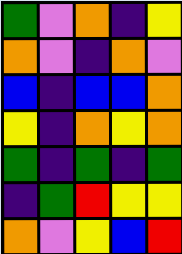[["green", "violet", "orange", "indigo", "yellow"], ["orange", "violet", "indigo", "orange", "violet"], ["blue", "indigo", "blue", "blue", "orange"], ["yellow", "indigo", "orange", "yellow", "orange"], ["green", "indigo", "green", "indigo", "green"], ["indigo", "green", "red", "yellow", "yellow"], ["orange", "violet", "yellow", "blue", "red"]]